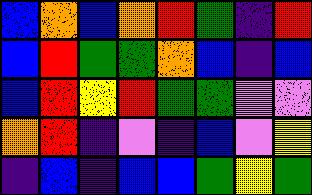[["blue", "orange", "blue", "orange", "red", "green", "indigo", "red"], ["blue", "red", "green", "green", "orange", "blue", "indigo", "blue"], ["blue", "red", "yellow", "red", "green", "green", "violet", "violet"], ["orange", "red", "indigo", "violet", "indigo", "blue", "violet", "yellow"], ["indigo", "blue", "indigo", "blue", "blue", "green", "yellow", "green"]]